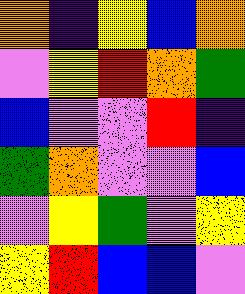[["orange", "indigo", "yellow", "blue", "orange"], ["violet", "yellow", "red", "orange", "green"], ["blue", "violet", "violet", "red", "indigo"], ["green", "orange", "violet", "violet", "blue"], ["violet", "yellow", "green", "violet", "yellow"], ["yellow", "red", "blue", "blue", "violet"]]